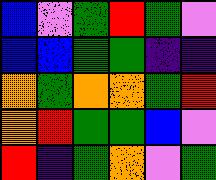[["blue", "violet", "green", "red", "green", "violet"], ["blue", "blue", "green", "green", "indigo", "indigo"], ["orange", "green", "orange", "orange", "green", "red"], ["orange", "red", "green", "green", "blue", "violet"], ["red", "indigo", "green", "orange", "violet", "green"]]